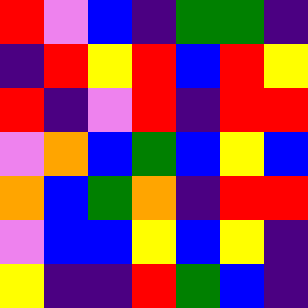[["red", "violet", "blue", "indigo", "green", "green", "indigo"], ["indigo", "red", "yellow", "red", "blue", "red", "yellow"], ["red", "indigo", "violet", "red", "indigo", "red", "red"], ["violet", "orange", "blue", "green", "blue", "yellow", "blue"], ["orange", "blue", "green", "orange", "indigo", "red", "red"], ["violet", "blue", "blue", "yellow", "blue", "yellow", "indigo"], ["yellow", "indigo", "indigo", "red", "green", "blue", "indigo"]]